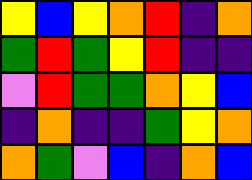[["yellow", "blue", "yellow", "orange", "red", "indigo", "orange"], ["green", "red", "green", "yellow", "red", "indigo", "indigo"], ["violet", "red", "green", "green", "orange", "yellow", "blue"], ["indigo", "orange", "indigo", "indigo", "green", "yellow", "orange"], ["orange", "green", "violet", "blue", "indigo", "orange", "blue"]]